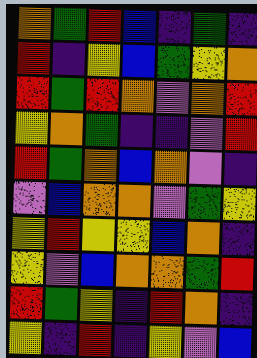[["orange", "green", "red", "blue", "indigo", "green", "indigo"], ["red", "indigo", "yellow", "blue", "green", "yellow", "orange"], ["red", "green", "red", "orange", "violet", "orange", "red"], ["yellow", "orange", "green", "indigo", "indigo", "violet", "red"], ["red", "green", "orange", "blue", "orange", "violet", "indigo"], ["violet", "blue", "orange", "orange", "violet", "green", "yellow"], ["yellow", "red", "yellow", "yellow", "blue", "orange", "indigo"], ["yellow", "violet", "blue", "orange", "orange", "green", "red"], ["red", "green", "yellow", "indigo", "red", "orange", "indigo"], ["yellow", "indigo", "red", "indigo", "yellow", "violet", "blue"]]